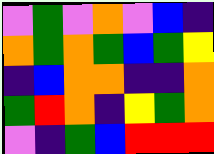[["violet", "green", "violet", "orange", "violet", "blue", "indigo"], ["orange", "green", "orange", "green", "blue", "green", "yellow"], ["indigo", "blue", "orange", "orange", "indigo", "indigo", "orange"], ["green", "red", "orange", "indigo", "yellow", "green", "orange"], ["violet", "indigo", "green", "blue", "red", "red", "red"]]